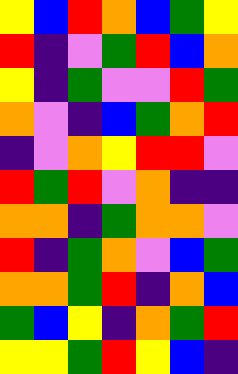[["yellow", "blue", "red", "orange", "blue", "green", "yellow"], ["red", "indigo", "violet", "green", "red", "blue", "orange"], ["yellow", "indigo", "green", "violet", "violet", "red", "green"], ["orange", "violet", "indigo", "blue", "green", "orange", "red"], ["indigo", "violet", "orange", "yellow", "red", "red", "violet"], ["red", "green", "red", "violet", "orange", "indigo", "indigo"], ["orange", "orange", "indigo", "green", "orange", "orange", "violet"], ["red", "indigo", "green", "orange", "violet", "blue", "green"], ["orange", "orange", "green", "red", "indigo", "orange", "blue"], ["green", "blue", "yellow", "indigo", "orange", "green", "red"], ["yellow", "yellow", "green", "red", "yellow", "blue", "indigo"]]